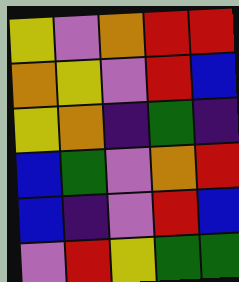[["yellow", "violet", "orange", "red", "red"], ["orange", "yellow", "violet", "red", "blue"], ["yellow", "orange", "indigo", "green", "indigo"], ["blue", "green", "violet", "orange", "red"], ["blue", "indigo", "violet", "red", "blue"], ["violet", "red", "yellow", "green", "green"]]